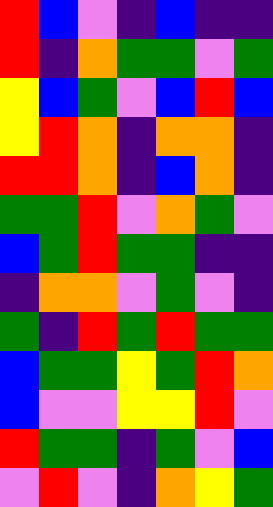[["red", "blue", "violet", "indigo", "blue", "indigo", "indigo"], ["red", "indigo", "orange", "green", "green", "violet", "green"], ["yellow", "blue", "green", "violet", "blue", "red", "blue"], ["yellow", "red", "orange", "indigo", "orange", "orange", "indigo"], ["red", "red", "orange", "indigo", "blue", "orange", "indigo"], ["green", "green", "red", "violet", "orange", "green", "violet"], ["blue", "green", "red", "green", "green", "indigo", "indigo"], ["indigo", "orange", "orange", "violet", "green", "violet", "indigo"], ["green", "indigo", "red", "green", "red", "green", "green"], ["blue", "green", "green", "yellow", "green", "red", "orange"], ["blue", "violet", "violet", "yellow", "yellow", "red", "violet"], ["red", "green", "green", "indigo", "green", "violet", "blue"], ["violet", "red", "violet", "indigo", "orange", "yellow", "green"]]